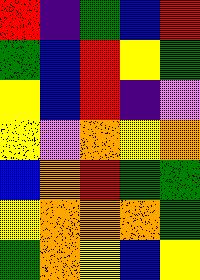[["red", "indigo", "green", "blue", "red"], ["green", "blue", "red", "yellow", "green"], ["yellow", "blue", "red", "indigo", "violet"], ["yellow", "violet", "orange", "yellow", "orange"], ["blue", "orange", "red", "green", "green"], ["yellow", "orange", "orange", "orange", "green"], ["green", "orange", "yellow", "blue", "yellow"]]